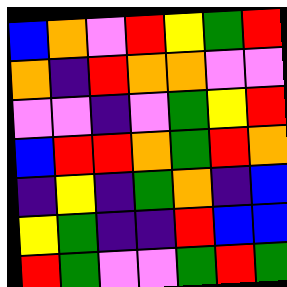[["blue", "orange", "violet", "red", "yellow", "green", "red"], ["orange", "indigo", "red", "orange", "orange", "violet", "violet"], ["violet", "violet", "indigo", "violet", "green", "yellow", "red"], ["blue", "red", "red", "orange", "green", "red", "orange"], ["indigo", "yellow", "indigo", "green", "orange", "indigo", "blue"], ["yellow", "green", "indigo", "indigo", "red", "blue", "blue"], ["red", "green", "violet", "violet", "green", "red", "green"]]